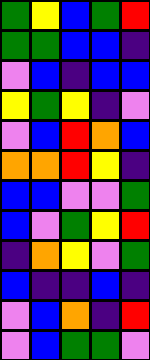[["green", "yellow", "blue", "green", "red"], ["green", "green", "blue", "blue", "indigo"], ["violet", "blue", "indigo", "blue", "blue"], ["yellow", "green", "yellow", "indigo", "violet"], ["violet", "blue", "red", "orange", "blue"], ["orange", "orange", "red", "yellow", "indigo"], ["blue", "blue", "violet", "violet", "green"], ["blue", "violet", "green", "yellow", "red"], ["indigo", "orange", "yellow", "violet", "green"], ["blue", "indigo", "indigo", "blue", "indigo"], ["violet", "blue", "orange", "indigo", "red"], ["violet", "blue", "green", "green", "violet"]]